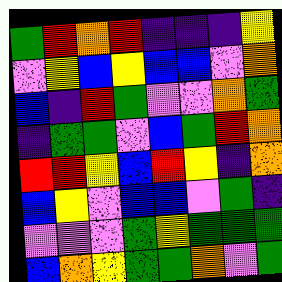[["green", "red", "orange", "red", "indigo", "indigo", "indigo", "yellow"], ["violet", "yellow", "blue", "yellow", "blue", "blue", "violet", "orange"], ["blue", "indigo", "red", "green", "violet", "violet", "orange", "green"], ["indigo", "green", "green", "violet", "blue", "green", "red", "orange"], ["red", "red", "yellow", "blue", "red", "yellow", "indigo", "orange"], ["blue", "yellow", "violet", "blue", "blue", "violet", "green", "indigo"], ["violet", "violet", "violet", "green", "yellow", "green", "green", "green"], ["blue", "orange", "yellow", "green", "green", "orange", "violet", "green"]]